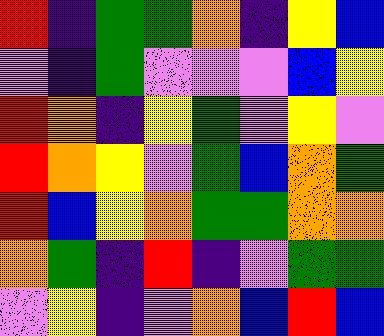[["red", "indigo", "green", "green", "orange", "indigo", "yellow", "blue"], ["violet", "indigo", "green", "violet", "violet", "violet", "blue", "yellow"], ["red", "orange", "indigo", "yellow", "green", "violet", "yellow", "violet"], ["red", "orange", "yellow", "violet", "green", "blue", "orange", "green"], ["red", "blue", "yellow", "orange", "green", "green", "orange", "orange"], ["orange", "green", "indigo", "red", "indigo", "violet", "green", "green"], ["violet", "yellow", "indigo", "violet", "orange", "blue", "red", "blue"]]